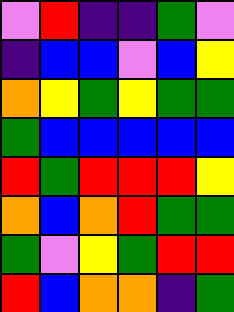[["violet", "red", "indigo", "indigo", "green", "violet"], ["indigo", "blue", "blue", "violet", "blue", "yellow"], ["orange", "yellow", "green", "yellow", "green", "green"], ["green", "blue", "blue", "blue", "blue", "blue"], ["red", "green", "red", "red", "red", "yellow"], ["orange", "blue", "orange", "red", "green", "green"], ["green", "violet", "yellow", "green", "red", "red"], ["red", "blue", "orange", "orange", "indigo", "green"]]